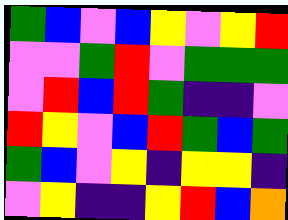[["green", "blue", "violet", "blue", "yellow", "violet", "yellow", "red"], ["violet", "violet", "green", "red", "violet", "green", "green", "green"], ["violet", "red", "blue", "red", "green", "indigo", "indigo", "violet"], ["red", "yellow", "violet", "blue", "red", "green", "blue", "green"], ["green", "blue", "violet", "yellow", "indigo", "yellow", "yellow", "indigo"], ["violet", "yellow", "indigo", "indigo", "yellow", "red", "blue", "orange"]]